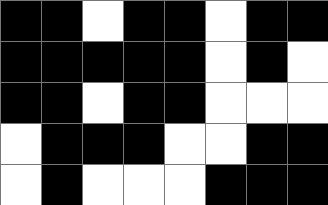[["black", "black", "white", "black", "black", "white", "black", "black"], ["black", "black", "black", "black", "black", "white", "black", "white"], ["black", "black", "white", "black", "black", "white", "white", "white"], ["white", "black", "black", "black", "white", "white", "black", "black"], ["white", "black", "white", "white", "white", "black", "black", "black"]]